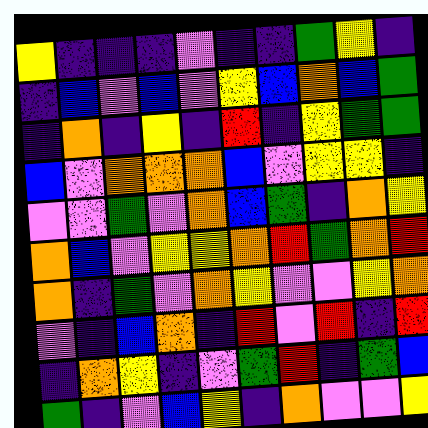[["yellow", "indigo", "indigo", "indigo", "violet", "indigo", "indigo", "green", "yellow", "indigo"], ["indigo", "blue", "violet", "blue", "violet", "yellow", "blue", "orange", "blue", "green"], ["indigo", "orange", "indigo", "yellow", "indigo", "red", "indigo", "yellow", "green", "green"], ["blue", "violet", "orange", "orange", "orange", "blue", "violet", "yellow", "yellow", "indigo"], ["violet", "violet", "green", "violet", "orange", "blue", "green", "indigo", "orange", "yellow"], ["orange", "blue", "violet", "yellow", "yellow", "orange", "red", "green", "orange", "red"], ["orange", "indigo", "green", "violet", "orange", "yellow", "violet", "violet", "yellow", "orange"], ["violet", "indigo", "blue", "orange", "indigo", "red", "violet", "red", "indigo", "red"], ["indigo", "orange", "yellow", "indigo", "violet", "green", "red", "indigo", "green", "blue"], ["green", "indigo", "violet", "blue", "yellow", "indigo", "orange", "violet", "violet", "yellow"]]